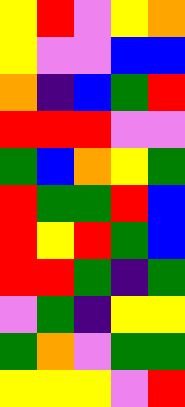[["yellow", "red", "violet", "yellow", "orange"], ["yellow", "violet", "violet", "blue", "blue"], ["orange", "indigo", "blue", "green", "red"], ["red", "red", "red", "violet", "violet"], ["green", "blue", "orange", "yellow", "green"], ["red", "green", "green", "red", "blue"], ["red", "yellow", "red", "green", "blue"], ["red", "red", "green", "indigo", "green"], ["violet", "green", "indigo", "yellow", "yellow"], ["green", "orange", "violet", "green", "green"], ["yellow", "yellow", "yellow", "violet", "red"]]